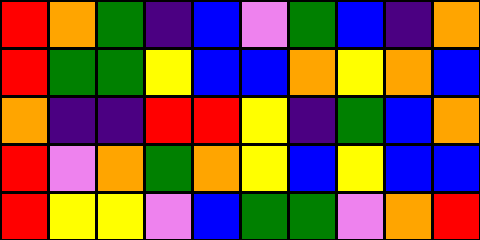[["red", "orange", "green", "indigo", "blue", "violet", "green", "blue", "indigo", "orange"], ["red", "green", "green", "yellow", "blue", "blue", "orange", "yellow", "orange", "blue"], ["orange", "indigo", "indigo", "red", "red", "yellow", "indigo", "green", "blue", "orange"], ["red", "violet", "orange", "green", "orange", "yellow", "blue", "yellow", "blue", "blue"], ["red", "yellow", "yellow", "violet", "blue", "green", "green", "violet", "orange", "red"]]